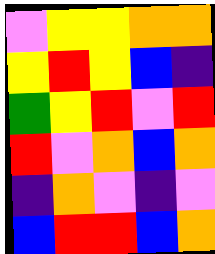[["violet", "yellow", "yellow", "orange", "orange"], ["yellow", "red", "yellow", "blue", "indigo"], ["green", "yellow", "red", "violet", "red"], ["red", "violet", "orange", "blue", "orange"], ["indigo", "orange", "violet", "indigo", "violet"], ["blue", "red", "red", "blue", "orange"]]